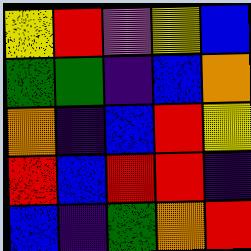[["yellow", "red", "violet", "yellow", "blue"], ["green", "green", "indigo", "blue", "orange"], ["orange", "indigo", "blue", "red", "yellow"], ["red", "blue", "red", "red", "indigo"], ["blue", "indigo", "green", "orange", "red"]]